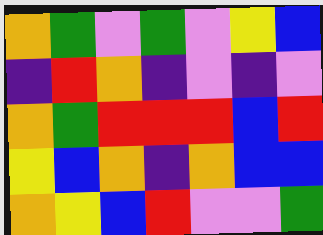[["orange", "green", "violet", "green", "violet", "yellow", "blue"], ["indigo", "red", "orange", "indigo", "violet", "indigo", "violet"], ["orange", "green", "red", "red", "red", "blue", "red"], ["yellow", "blue", "orange", "indigo", "orange", "blue", "blue"], ["orange", "yellow", "blue", "red", "violet", "violet", "green"]]